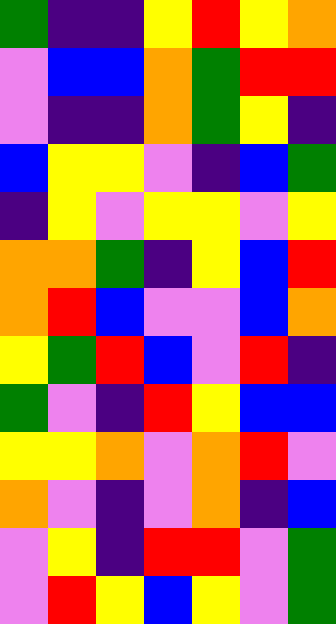[["green", "indigo", "indigo", "yellow", "red", "yellow", "orange"], ["violet", "blue", "blue", "orange", "green", "red", "red"], ["violet", "indigo", "indigo", "orange", "green", "yellow", "indigo"], ["blue", "yellow", "yellow", "violet", "indigo", "blue", "green"], ["indigo", "yellow", "violet", "yellow", "yellow", "violet", "yellow"], ["orange", "orange", "green", "indigo", "yellow", "blue", "red"], ["orange", "red", "blue", "violet", "violet", "blue", "orange"], ["yellow", "green", "red", "blue", "violet", "red", "indigo"], ["green", "violet", "indigo", "red", "yellow", "blue", "blue"], ["yellow", "yellow", "orange", "violet", "orange", "red", "violet"], ["orange", "violet", "indigo", "violet", "orange", "indigo", "blue"], ["violet", "yellow", "indigo", "red", "red", "violet", "green"], ["violet", "red", "yellow", "blue", "yellow", "violet", "green"]]